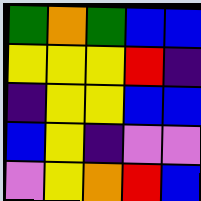[["green", "orange", "green", "blue", "blue"], ["yellow", "yellow", "yellow", "red", "indigo"], ["indigo", "yellow", "yellow", "blue", "blue"], ["blue", "yellow", "indigo", "violet", "violet"], ["violet", "yellow", "orange", "red", "blue"]]